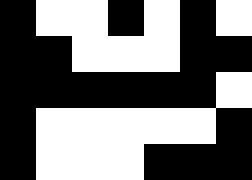[["black", "white", "white", "black", "white", "black", "white"], ["black", "black", "white", "white", "white", "black", "black"], ["black", "black", "black", "black", "black", "black", "white"], ["black", "white", "white", "white", "white", "white", "black"], ["black", "white", "white", "white", "black", "black", "black"]]